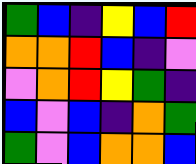[["green", "blue", "indigo", "yellow", "blue", "red"], ["orange", "orange", "red", "blue", "indigo", "violet"], ["violet", "orange", "red", "yellow", "green", "indigo"], ["blue", "violet", "blue", "indigo", "orange", "green"], ["green", "violet", "blue", "orange", "orange", "blue"]]